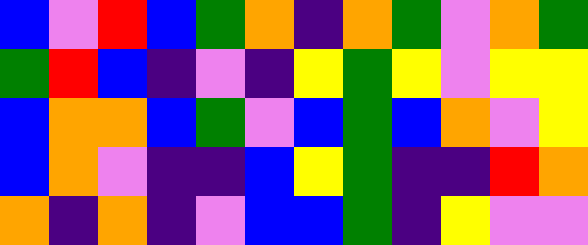[["blue", "violet", "red", "blue", "green", "orange", "indigo", "orange", "green", "violet", "orange", "green"], ["green", "red", "blue", "indigo", "violet", "indigo", "yellow", "green", "yellow", "violet", "yellow", "yellow"], ["blue", "orange", "orange", "blue", "green", "violet", "blue", "green", "blue", "orange", "violet", "yellow"], ["blue", "orange", "violet", "indigo", "indigo", "blue", "yellow", "green", "indigo", "indigo", "red", "orange"], ["orange", "indigo", "orange", "indigo", "violet", "blue", "blue", "green", "indigo", "yellow", "violet", "violet"]]